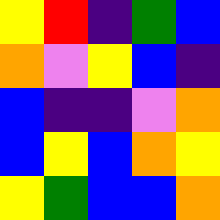[["yellow", "red", "indigo", "green", "blue"], ["orange", "violet", "yellow", "blue", "indigo"], ["blue", "indigo", "indigo", "violet", "orange"], ["blue", "yellow", "blue", "orange", "yellow"], ["yellow", "green", "blue", "blue", "orange"]]